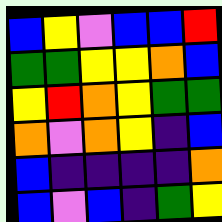[["blue", "yellow", "violet", "blue", "blue", "red"], ["green", "green", "yellow", "yellow", "orange", "blue"], ["yellow", "red", "orange", "yellow", "green", "green"], ["orange", "violet", "orange", "yellow", "indigo", "blue"], ["blue", "indigo", "indigo", "indigo", "indigo", "orange"], ["blue", "violet", "blue", "indigo", "green", "yellow"]]